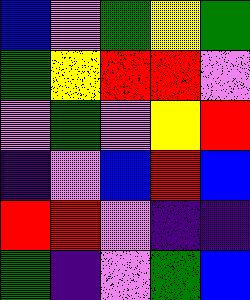[["blue", "violet", "green", "yellow", "green"], ["green", "yellow", "red", "red", "violet"], ["violet", "green", "violet", "yellow", "red"], ["indigo", "violet", "blue", "red", "blue"], ["red", "red", "violet", "indigo", "indigo"], ["green", "indigo", "violet", "green", "blue"]]